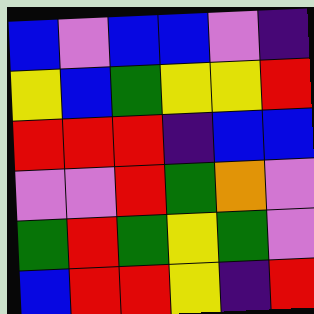[["blue", "violet", "blue", "blue", "violet", "indigo"], ["yellow", "blue", "green", "yellow", "yellow", "red"], ["red", "red", "red", "indigo", "blue", "blue"], ["violet", "violet", "red", "green", "orange", "violet"], ["green", "red", "green", "yellow", "green", "violet"], ["blue", "red", "red", "yellow", "indigo", "red"]]